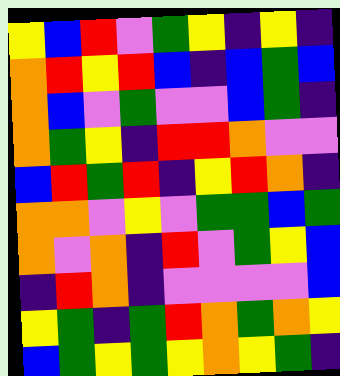[["yellow", "blue", "red", "violet", "green", "yellow", "indigo", "yellow", "indigo"], ["orange", "red", "yellow", "red", "blue", "indigo", "blue", "green", "blue"], ["orange", "blue", "violet", "green", "violet", "violet", "blue", "green", "indigo"], ["orange", "green", "yellow", "indigo", "red", "red", "orange", "violet", "violet"], ["blue", "red", "green", "red", "indigo", "yellow", "red", "orange", "indigo"], ["orange", "orange", "violet", "yellow", "violet", "green", "green", "blue", "green"], ["orange", "violet", "orange", "indigo", "red", "violet", "green", "yellow", "blue"], ["indigo", "red", "orange", "indigo", "violet", "violet", "violet", "violet", "blue"], ["yellow", "green", "indigo", "green", "red", "orange", "green", "orange", "yellow"], ["blue", "green", "yellow", "green", "yellow", "orange", "yellow", "green", "indigo"]]